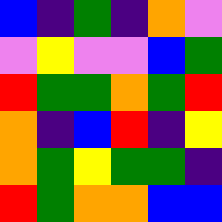[["blue", "indigo", "green", "indigo", "orange", "violet"], ["violet", "yellow", "violet", "violet", "blue", "green"], ["red", "green", "green", "orange", "green", "red"], ["orange", "indigo", "blue", "red", "indigo", "yellow"], ["orange", "green", "yellow", "green", "green", "indigo"], ["red", "green", "orange", "orange", "blue", "blue"]]